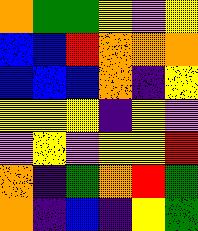[["orange", "green", "green", "yellow", "violet", "yellow"], ["blue", "blue", "red", "orange", "orange", "orange"], ["blue", "blue", "blue", "orange", "indigo", "yellow"], ["yellow", "yellow", "yellow", "indigo", "yellow", "violet"], ["violet", "yellow", "violet", "yellow", "yellow", "red"], ["orange", "indigo", "green", "orange", "red", "green"], ["orange", "indigo", "blue", "indigo", "yellow", "green"]]